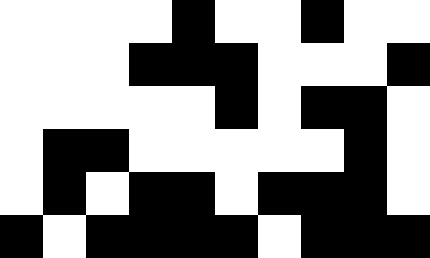[["white", "white", "white", "white", "black", "white", "white", "black", "white", "white"], ["white", "white", "white", "black", "black", "black", "white", "white", "white", "black"], ["white", "white", "white", "white", "white", "black", "white", "black", "black", "white"], ["white", "black", "black", "white", "white", "white", "white", "white", "black", "white"], ["white", "black", "white", "black", "black", "white", "black", "black", "black", "white"], ["black", "white", "black", "black", "black", "black", "white", "black", "black", "black"]]